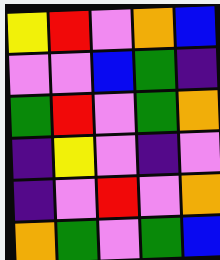[["yellow", "red", "violet", "orange", "blue"], ["violet", "violet", "blue", "green", "indigo"], ["green", "red", "violet", "green", "orange"], ["indigo", "yellow", "violet", "indigo", "violet"], ["indigo", "violet", "red", "violet", "orange"], ["orange", "green", "violet", "green", "blue"]]